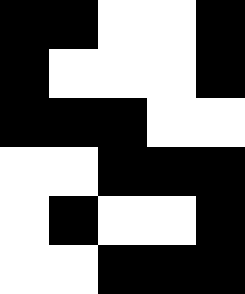[["black", "black", "white", "white", "black"], ["black", "white", "white", "white", "black"], ["black", "black", "black", "white", "white"], ["white", "white", "black", "black", "black"], ["white", "black", "white", "white", "black"], ["white", "white", "black", "black", "black"]]